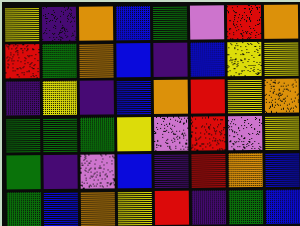[["yellow", "indigo", "orange", "blue", "green", "violet", "red", "orange"], ["red", "green", "orange", "blue", "indigo", "blue", "yellow", "yellow"], ["indigo", "yellow", "indigo", "blue", "orange", "red", "yellow", "orange"], ["green", "green", "green", "yellow", "violet", "red", "violet", "yellow"], ["green", "indigo", "violet", "blue", "indigo", "red", "orange", "blue"], ["green", "blue", "orange", "yellow", "red", "indigo", "green", "blue"]]